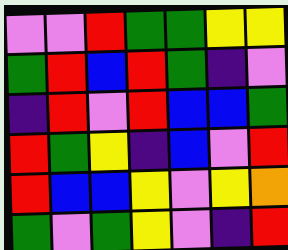[["violet", "violet", "red", "green", "green", "yellow", "yellow"], ["green", "red", "blue", "red", "green", "indigo", "violet"], ["indigo", "red", "violet", "red", "blue", "blue", "green"], ["red", "green", "yellow", "indigo", "blue", "violet", "red"], ["red", "blue", "blue", "yellow", "violet", "yellow", "orange"], ["green", "violet", "green", "yellow", "violet", "indigo", "red"]]